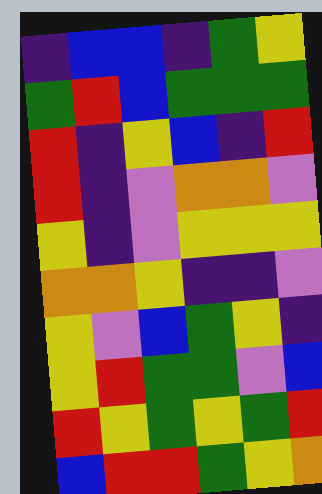[["indigo", "blue", "blue", "indigo", "green", "yellow"], ["green", "red", "blue", "green", "green", "green"], ["red", "indigo", "yellow", "blue", "indigo", "red"], ["red", "indigo", "violet", "orange", "orange", "violet"], ["yellow", "indigo", "violet", "yellow", "yellow", "yellow"], ["orange", "orange", "yellow", "indigo", "indigo", "violet"], ["yellow", "violet", "blue", "green", "yellow", "indigo"], ["yellow", "red", "green", "green", "violet", "blue"], ["red", "yellow", "green", "yellow", "green", "red"], ["blue", "red", "red", "green", "yellow", "orange"]]